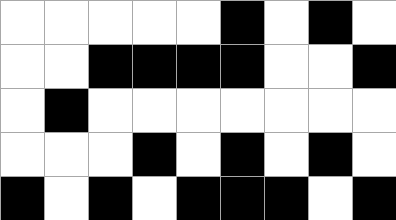[["white", "white", "white", "white", "white", "black", "white", "black", "white"], ["white", "white", "black", "black", "black", "black", "white", "white", "black"], ["white", "black", "white", "white", "white", "white", "white", "white", "white"], ["white", "white", "white", "black", "white", "black", "white", "black", "white"], ["black", "white", "black", "white", "black", "black", "black", "white", "black"]]